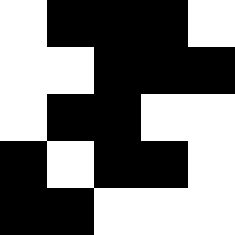[["white", "black", "black", "black", "white"], ["white", "white", "black", "black", "black"], ["white", "black", "black", "white", "white"], ["black", "white", "black", "black", "white"], ["black", "black", "white", "white", "white"]]